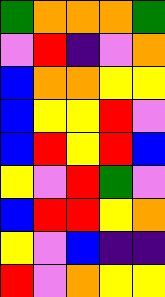[["green", "orange", "orange", "orange", "green"], ["violet", "red", "indigo", "violet", "orange"], ["blue", "orange", "orange", "yellow", "yellow"], ["blue", "yellow", "yellow", "red", "violet"], ["blue", "red", "yellow", "red", "blue"], ["yellow", "violet", "red", "green", "violet"], ["blue", "red", "red", "yellow", "orange"], ["yellow", "violet", "blue", "indigo", "indigo"], ["red", "violet", "orange", "yellow", "yellow"]]